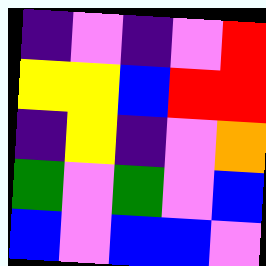[["indigo", "violet", "indigo", "violet", "red"], ["yellow", "yellow", "blue", "red", "red"], ["indigo", "yellow", "indigo", "violet", "orange"], ["green", "violet", "green", "violet", "blue"], ["blue", "violet", "blue", "blue", "violet"]]